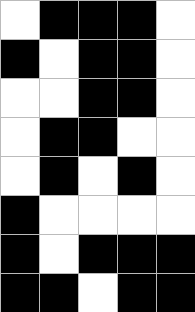[["white", "black", "black", "black", "white"], ["black", "white", "black", "black", "white"], ["white", "white", "black", "black", "white"], ["white", "black", "black", "white", "white"], ["white", "black", "white", "black", "white"], ["black", "white", "white", "white", "white"], ["black", "white", "black", "black", "black"], ["black", "black", "white", "black", "black"]]